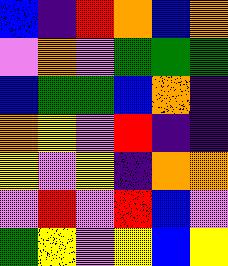[["blue", "indigo", "red", "orange", "blue", "orange"], ["violet", "orange", "violet", "green", "green", "green"], ["blue", "green", "green", "blue", "orange", "indigo"], ["orange", "yellow", "violet", "red", "indigo", "indigo"], ["yellow", "violet", "yellow", "indigo", "orange", "orange"], ["violet", "red", "violet", "red", "blue", "violet"], ["green", "yellow", "violet", "yellow", "blue", "yellow"]]